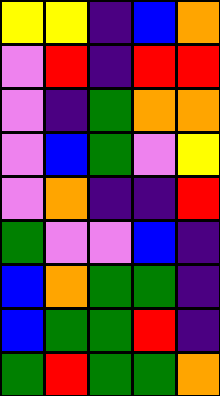[["yellow", "yellow", "indigo", "blue", "orange"], ["violet", "red", "indigo", "red", "red"], ["violet", "indigo", "green", "orange", "orange"], ["violet", "blue", "green", "violet", "yellow"], ["violet", "orange", "indigo", "indigo", "red"], ["green", "violet", "violet", "blue", "indigo"], ["blue", "orange", "green", "green", "indigo"], ["blue", "green", "green", "red", "indigo"], ["green", "red", "green", "green", "orange"]]